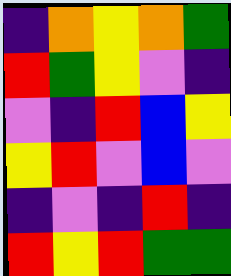[["indigo", "orange", "yellow", "orange", "green"], ["red", "green", "yellow", "violet", "indigo"], ["violet", "indigo", "red", "blue", "yellow"], ["yellow", "red", "violet", "blue", "violet"], ["indigo", "violet", "indigo", "red", "indigo"], ["red", "yellow", "red", "green", "green"]]